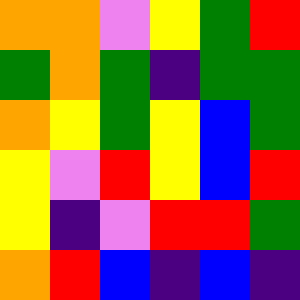[["orange", "orange", "violet", "yellow", "green", "red"], ["green", "orange", "green", "indigo", "green", "green"], ["orange", "yellow", "green", "yellow", "blue", "green"], ["yellow", "violet", "red", "yellow", "blue", "red"], ["yellow", "indigo", "violet", "red", "red", "green"], ["orange", "red", "blue", "indigo", "blue", "indigo"]]